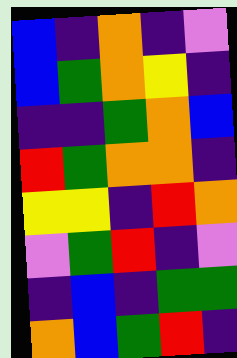[["blue", "indigo", "orange", "indigo", "violet"], ["blue", "green", "orange", "yellow", "indigo"], ["indigo", "indigo", "green", "orange", "blue"], ["red", "green", "orange", "orange", "indigo"], ["yellow", "yellow", "indigo", "red", "orange"], ["violet", "green", "red", "indigo", "violet"], ["indigo", "blue", "indigo", "green", "green"], ["orange", "blue", "green", "red", "indigo"]]